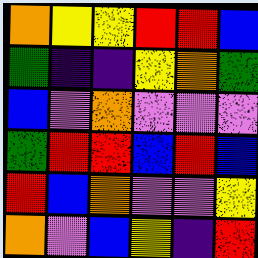[["orange", "yellow", "yellow", "red", "red", "blue"], ["green", "indigo", "indigo", "yellow", "orange", "green"], ["blue", "violet", "orange", "violet", "violet", "violet"], ["green", "red", "red", "blue", "red", "blue"], ["red", "blue", "orange", "violet", "violet", "yellow"], ["orange", "violet", "blue", "yellow", "indigo", "red"]]